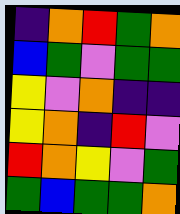[["indigo", "orange", "red", "green", "orange"], ["blue", "green", "violet", "green", "green"], ["yellow", "violet", "orange", "indigo", "indigo"], ["yellow", "orange", "indigo", "red", "violet"], ["red", "orange", "yellow", "violet", "green"], ["green", "blue", "green", "green", "orange"]]